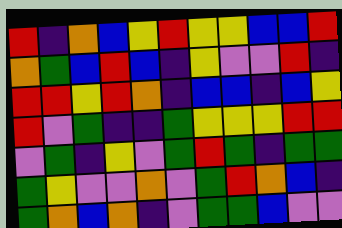[["red", "indigo", "orange", "blue", "yellow", "red", "yellow", "yellow", "blue", "blue", "red"], ["orange", "green", "blue", "red", "blue", "indigo", "yellow", "violet", "violet", "red", "indigo"], ["red", "red", "yellow", "red", "orange", "indigo", "blue", "blue", "indigo", "blue", "yellow"], ["red", "violet", "green", "indigo", "indigo", "green", "yellow", "yellow", "yellow", "red", "red"], ["violet", "green", "indigo", "yellow", "violet", "green", "red", "green", "indigo", "green", "green"], ["green", "yellow", "violet", "violet", "orange", "violet", "green", "red", "orange", "blue", "indigo"], ["green", "orange", "blue", "orange", "indigo", "violet", "green", "green", "blue", "violet", "violet"]]